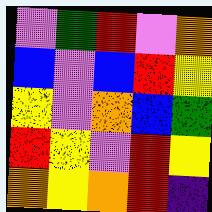[["violet", "green", "red", "violet", "orange"], ["blue", "violet", "blue", "red", "yellow"], ["yellow", "violet", "orange", "blue", "green"], ["red", "yellow", "violet", "red", "yellow"], ["orange", "yellow", "orange", "red", "indigo"]]